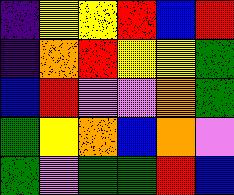[["indigo", "yellow", "yellow", "red", "blue", "red"], ["indigo", "orange", "red", "yellow", "yellow", "green"], ["blue", "red", "violet", "violet", "orange", "green"], ["green", "yellow", "orange", "blue", "orange", "violet"], ["green", "violet", "green", "green", "red", "blue"]]